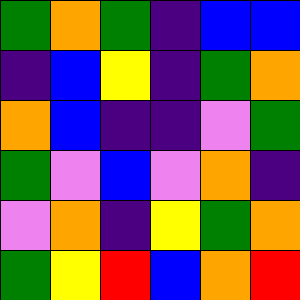[["green", "orange", "green", "indigo", "blue", "blue"], ["indigo", "blue", "yellow", "indigo", "green", "orange"], ["orange", "blue", "indigo", "indigo", "violet", "green"], ["green", "violet", "blue", "violet", "orange", "indigo"], ["violet", "orange", "indigo", "yellow", "green", "orange"], ["green", "yellow", "red", "blue", "orange", "red"]]